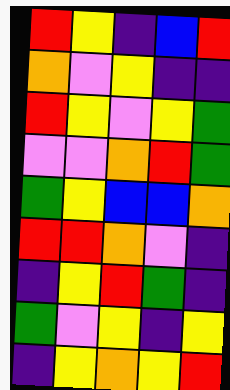[["red", "yellow", "indigo", "blue", "red"], ["orange", "violet", "yellow", "indigo", "indigo"], ["red", "yellow", "violet", "yellow", "green"], ["violet", "violet", "orange", "red", "green"], ["green", "yellow", "blue", "blue", "orange"], ["red", "red", "orange", "violet", "indigo"], ["indigo", "yellow", "red", "green", "indigo"], ["green", "violet", "yellow", "indigo", "yellow"], ["indigo", "yellow", "orange", "yellow", "red"]]